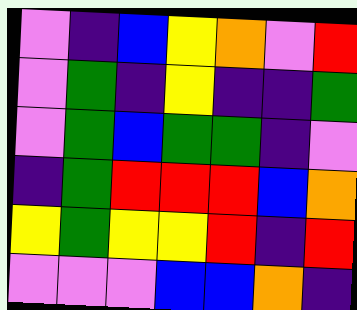[["violet", "indigo", "blue", "yellow", "orange", "violet", "red"], ["violet", "green", "indigo", "yellow", "indigo", "indigo", "green"], ["violet", "green", "blue", "green", "green", "indigo", "violet"], ["indigo", "green", "red", "red", "red", "blue", "orange"], ["yellow", "green", "yellow", "yellow", "red", "indigo", "red"], ["violet", "violet", "violet", "blue", "blue", "orange", "indigo"]]